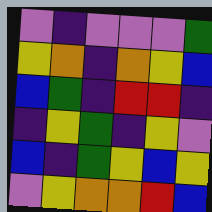[["violet", "indigo", "violet", "violet", "violet", "green"], ["yellow", "orange", "indigo", "orange", "yellow", "blue"], ["blue", "green", "indigo", "red", "red", "indigo"], ["indigo", "yellow", "green", "indigo", "yellow", "violet"], ["blue", "indigo", "green", "yellow", "blue", "yellow"], ["violet", "yellow", "orange", "orange", "red", "blue"]]